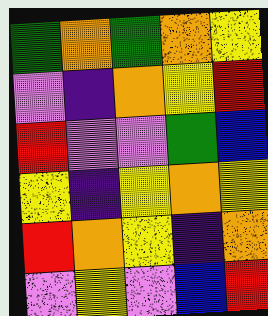[["green", "orange", "green", "orange", "yellow"], ["violet", "indigo", "orange", "yellow", "red"], ["red", "violet", "violet", "green", "blue"], ["yellow", "indigo", "yellow", "orange", "yellow"], ["red", "orange", "yellow", "indigo", "orange"], ["violet", "yellow", "violet", "blue", "red"]]